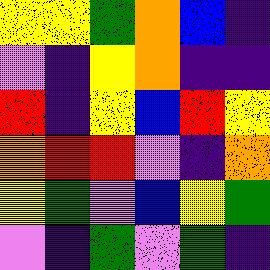[["yellow", "yellow", "green", "orange", "blue", "indigo"], ["violet", "indigo", "yellow", "orange", "indigo", "indigo"], ["red", "indigo", "yellow", "blue", "red", "yellow"], ["orange", "red", "red", "violet", "indigo", "orange"], ["yellow", "green", "violet", "blue", "yellow", "green"], ["violet", "indigo", "green", "violet", "green", "indigo"]]